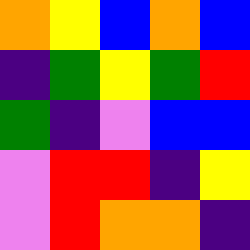[["orange", "yellow", "blue", "orange", "blue"], ["indigo", "green", "yellow", "green", "red"], ["green", "indigo", "violet", "blue", "blue"], ["violet", "red", "red", "indigo", "yellow"], ["violet", "red", "orange", "orange", "indigo"]]